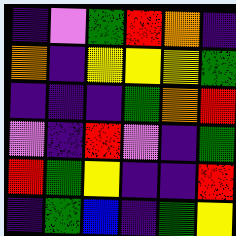[["indigo", "violet", "green", "red", "orange", "indigo"], ["orange", "indigo", "yellow", "yellow", "yellow", "green"], ["indigo", "indigo", "indigo", "green", "orange", "red"], ["violet", "indigo", "red", "violet", "indigo", "green"], ["red", "green", "yellow", "indigo", "indigo", "red"], ["indigo", "green", "blue", "indigo", "green", "yellow"]]